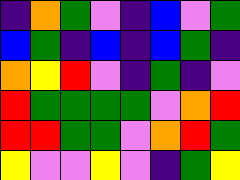[["indigo", "orange", "green", "violet", "indigo", "blue", "violet", "green"], ["blue", "green", "indigo", "blue", "indigo", "blue", "green", "indigo"], ["orange", "yellow", "red", "violet", "indigo", "green", "indigo", "violet"], ["red", "green", "green", "green", "green", "violet", "orange", "red"], ["red", "red", "green", "green", "violet", "orange", "red", "green"], ["yellow", "violet", "violet", "yellow", "violet", "indigo", "green", "yellow"]]